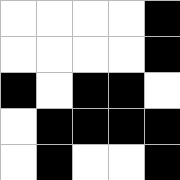[["white", "white", "white", "white", "black"], ["white", "white", "white", "white", "black"], ["black", "white", "black", "black", "white"], ["white", "black", "black", "black", "black"], ["white", "black", "white", "white", "black"]]